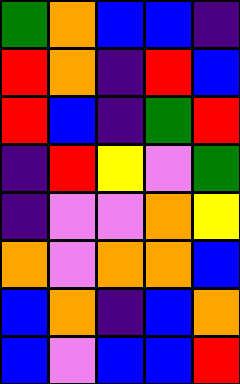[["green", "orange", "blue", "blue", "indigo"], ["red", "orange", "indigo", "red", "blue"], ["red", "blue", "indigo", "green", "red"], ["indigo", "red", "yellow", "violet", "green"], ["indigo", "violet", "violet", "orange", "yellow"], ["orange", "violet", "orange", "orange", "blue"], ["blue", "orange", "indigo", "blue", "orange"], ["blue", "violet", "blue", "blue", "red"]]